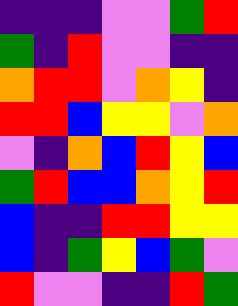[["indigo", "indigo", "indigo", "violet", "violet", "green", "red"], ["green", "indigo", "red", "violet", "violet", "indigo", "indigo"], ["orange", "red", "red", "violet", "orange", "yellow", "indigo"], ["red", "red", "blue", "yellow", "yellow", "violet", "orange"], ["violet", "indigo", "orange", "blue", "red", "yellow", "blue"], ["green", "red", "blue", "blue", "orange", "yellow", "red"], ["blue", "indigo", "indigo", "red", "red", "yellow", "yellow"], ["blue", "indigo", "green", "yellow", "blue", "green", "violet"], ["red", "violet", "violet", "indigo", "indigo", "red", "green"]]